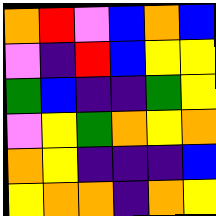[["orange", "red", "violet", "blue", "orange", "blue"], ["violet", "indigo", "red", "blue", "yellow", "yellow"], ["green", "blue", "indigo", "indigo", "green", "yellow"], ["violet", "yellow", "green", "orange", "yellow", "orange"], ["orange", "yellow", "indigo", "indigo", "indigo", "blue"], ["yellow", "orange", "orange", "indigo", "orange", "yellow"]]